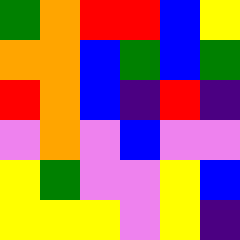[["green", "orange", "red", "red", "blue", "yellow"], ["orange", "orange", "blue", "green", "blue", "green"], ["red", "orange", "blue", "indigo", "red", "indigo"], ["violet", "orange", "violet", "blue", "violet", "violet"], ["yellow", "green", "violet", "violet", "yellow", "blue"], ["yellow", "yellow", "yellow", "violet", "yellow", "indigo"]]